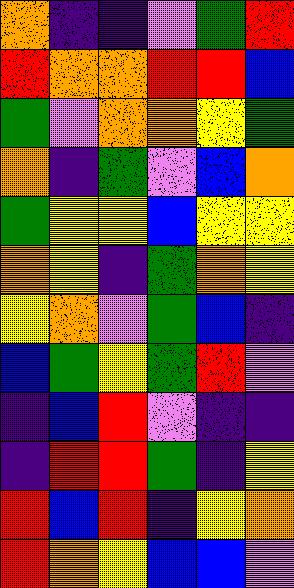[["orange", "indigo", "indigo", "violet", "green", "red"], ["red", "orange", "orange", "red", "red", "blue"], ["green", "violet", "orange", "orange", "yellow", "green"], ["orange", "indigo", "green", "violet", "blue", "orange"], ["green", "yellow", "yellow", "blue", "yellow", "yellow"], ["orange", "yellow", "indigo", "green", "orange", "yellow"], ["yellow", "orange", "violet", "green", "blue", "indigo"], ["blue", "green", "yellow", "green", "red", "violet"], ["indigo", "blue", "red", "violet", "indigo", "indigo"], ["indigo", "red", "red", "green", "indigo", "yellow"], ["red", "blue", "red", "indigo", "yellow", "orange"], ["red", "orange", "yellow", "blue", "blue", "violet"]]